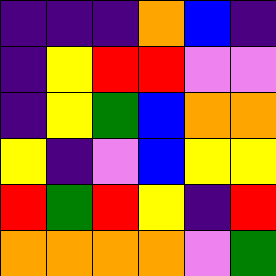[["indigo", "indigo", "indigo", "orange", "blue", "indigo"], ["indigo", "yellow", "red", "red", "violet", "violet"], ["indigo", "yellow", "green", "blue", "orange", "orange"], ["yellow", "indigo", "violet", "blue", "yellow", "yellow"], ["red", "green", "red", "yellow", "indigo", "red"], ["orange", "orange", "orange", "orange", "violet", "green"]]